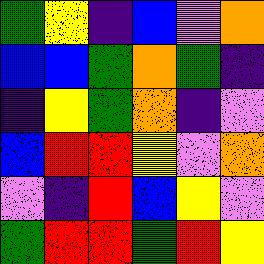[["green", "yellow", "indigo", "blue", "violet", "orange"], ["blue", "blue", "green", "orange", "green", "indigo"], ["indigo", "yellow", "green", "orange", "indigo", "violet"], ["blue", "red", "red", "yellow", "violet", "orange"], ["violet", "indigo", "red", "blue", "yellow", "violet"], ["green", "red", "red", "green", "red", "yellow"]]